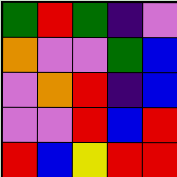[["green", "red", "green", "indigo", "violet"], ["orange", "violet", "violet", "green", "blue"], ["violet", "orange", "red", "indigo", "blue"], ["violet", "violet", "red", "blue", "red"], ["red", "blue", "yellow", "red", "red"]]